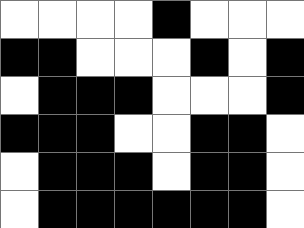[["white", "white", "white", "white", "black", "white", "white", "white"], ["black", "black", "white", "white", "white", "black", "white", "black"], ["white", "black", "black", "black", "white", "white", "white", "black"], ["black", "black", "black", "white", "white", "black", "black", "white"], ["white", "black", "black", "black", "white", "black", "black", "white"], ["white", "black", "black", "black", "black", "black", "black", "white"]]